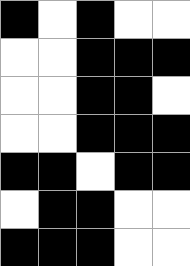[["black", "white", "black", "white", "white"], ["white", "white", "black", "black", "black"], ["white", "white", "black", "black", "white"], ["white", "white", "black", "black", "black"], ["black", "black", "white", "black", "black"], ["white", "black", "black", "white", "white"], ["black", "black", "black", "white", "white"]]